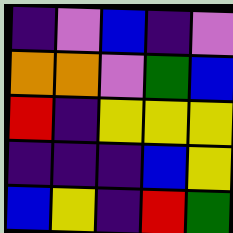[["indigo", "violet", "blue", "indigo", "violet"], ["orange", "orange", "violet", "green", "blue"], ["red", "indigo", "yellow", "yellow", "yellow"], ["indigo", "indigo", "indigo", "blue", "yellow"], ["blue", "yellow", "indigo", "red", "green"]]